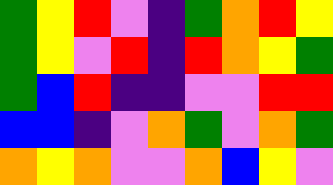[["green", "yellow", "red", "violet", "indigo", "green", "orange", "red", "yellow"], ["green", "yellow", "violet", "red", "indigo", "red", "orange", "yellow", "green"], ["green", "blue", "red", "indigo", "indigo", "violet", "violet", "red", "red"], ["blue", "blue", "indigo", "violet", "orange", "green", "violet", "orange", "green"], ["orange", "yellow", "orange", "violet", "violet", "orange", "blue", "yellow", "violet"]]